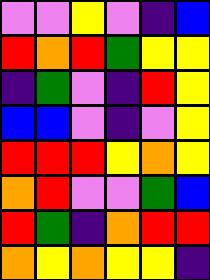[["violet", "violet", "yellow", "violet", "indigo", "blue"], ["red", "orange", "red", "green", "yellow", "yellow"], ["indigo", "green", "violet", "indigo", "red", "yellow"], ["blue", "blue", "violet", "indigo", "violet", "yellow"], ["red", "red", "red", "yellow", "orange", "yellow"], ["orange", "red", "violet", "violet", "green", "blue"], ["red", "green", "indigo", "orange", "red", "red"], ["orange", "yellow", "orange", "yellow", "yellow", "indigo"]]